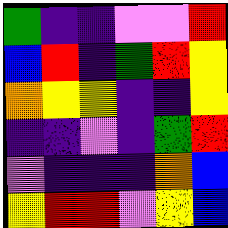[["green", "indigo", "indigo", "violet", "violet", "red"], ["blue", "red", "indigo", "green", "red", "yellow"], ["orange", "yellow", "yellow", "indigo", "indigo", "yellow"], ["indigo", "indigo", "violet", "indigo", "green", "red"], ["violet", "indigo", "indigo", "indigo", "orange", "blue"], ["yellow", "red", "red", "violet", "yellow", "blue"]]